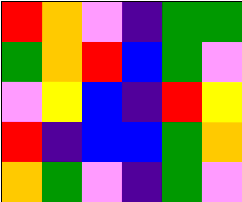[["red", "orange", "violet", "indigo", "green", "green"], ["green", "orange", "red", "blue", "green", "violet"], ["violet", "yellow", "blue", "indigo", "red", "yellow"], ["red", "indigo", "blue", "blue", "green", "orange"], ["orange", "green", "violet", "indigo", "green", "violet"]]